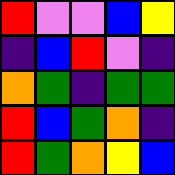[["red", "violet", "violet", "blue", "yellow"], ["indigo", "blue", "red", "violet", "indigo"], ["orange", "green", "indigo", "green", "green"], ["red", "blue", "green", "orange", "indigo"], ["red", "green", "orange", "yellow", "blue"]]